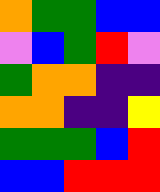[["orange", "green", "green", "blue", "blue"], ["violet", "blue", "green", "red", "violet"], ["green", "orange", "orange", "indigo", "indigo"], ["orange", "orange", "indigo", "indigo", "yellow"], ["green", "green", "green", "blue", "red"], ["blue", "blue", "red", "red", "red"]]